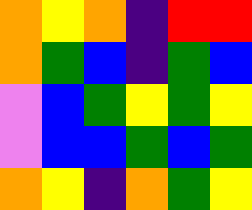[["orange", "yellow", "orange", "indigo", "red", "red"], ["orange", "green", "blue", "indigo", "green", "blue"], ["violet", "blue", "green", "yellow", "green", "yellow"], ["violet", "blue", "blue", "green", "blue", "green"], ["orange", "yellow", "indigo", "orange", "green", "yellow"]]